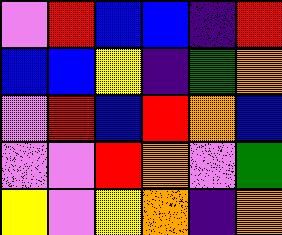[["violet", "red", "blue", "blue", "indigo", "red"], ["blue", "blue", "yellow", "indigo", "green", "orange"], ["violet", "red", "blue", "red", "orange", "blue"], ["violet", "violet", "red", "orange", "violet", "green"], ["yellow", "violet", "yellow", "orange", "indigo", "orange"]]